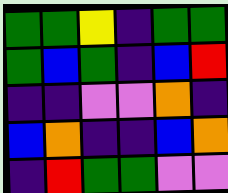[["green", "green", "yellow", "indigo", "green", "green"], ["green", "blue", "green", "indigo", "blue", "red"], ["indigo", "indigo", "violet", "violet", "orange", "indigo"], ["blue", "orange", "indigo", "indigo", "blue", "orange"], ["indigo", "red", "green", "green", "violet", "violet"]]